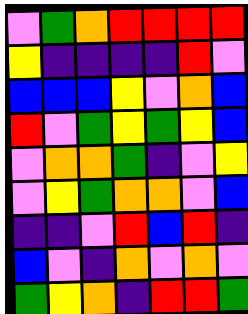[["violet", "green", "orange", "red", "red", "red", "red"], ["yellow", "indigo", "indigo", "indigo", "indigo", "red", "violet"], ["blue", "blue", "blue", "yellow", "violet", "orange", "blue"], ["red", "violet", "green", "yellow", "green", "yellow", "blue"], ["violet", "orange", "orange", "green", "indigo", "violet", "yellow"], ["violet", "yellow", "green", "orange", "orange", "violet", "blue"], ["indigo", "indigo", "violet", "red", "blue", "red", "indigo"], ["blue", "violet", "indigo", "orange", "violet", "orange", "violet"], ["green", "yellow", "orange", "indigo", "red", "red", "green"]]